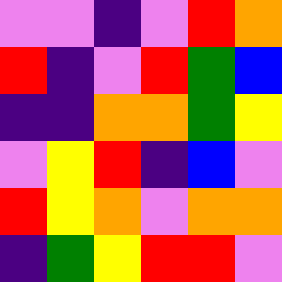[["violet", "violet", "indigo", "violet", "red", "orange"], ["red", "indigo", "violet", "red", "green", "blue"], ["indigo", "indigo", "orange", "orange", "green", "yellow"], ["violet", "yellow", "red", "indigo", "blue", "violet"], ["red", "yellow", "orange", "violet", "orange", "orange"], ["indigo", "green", "yellow", "red", "red", "violet"]]